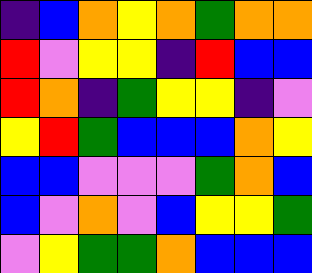[["indigo", "blue", "orange", "yellow", "orange", "green", "orange", "orange"], ["red", "violet", "yellow", "yellow", "indigo", "red", "blue", "blue"], ["red", "orange", "indigo", "green", "yellow", "yellow", "indigo", "violet"], ["yellow", "red", "green", "blue", "blue", "blue", "orange", "yellow"], ["blue", "blue", "violet", "violet", "violet", "green", "orange", "blue"], ["blue", "violet", "orange", "violet", "blue", "yellow", "yellow", "green"], ["violet", "yellow", "green", "green", "orange", "blue", "blue", "blue"]]